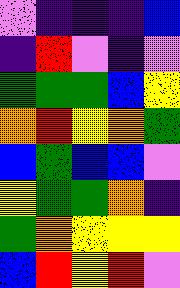[["violet", "indigo", "indigo", "indigo", "blue"], ["indigo", "red", "violet", "indigo", "violet"], ["green", "green", "green", "blue", "yellow"], ["orange", "red", "yellow", "orange", "green"], ["blue", "green", "blue", "blue", "violet"], ["yellow", "green", "green", "orange", "indigo"], ["green", "orange", "yellow", "yellow", "yellow"], ["blue", "red", "yellow", "red", "violet"]]